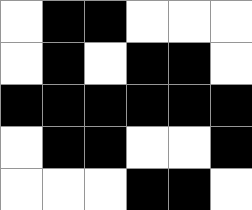[["white", "black", "black", "white", "white", "white"], ["white", "black", "white", "black", "black", "white"], ["black", "black", "black", "black", "black", "black"], ["white", "black", "black", "white", "white", "black"], ["white", "white", "white", "black", "black", "white"]]